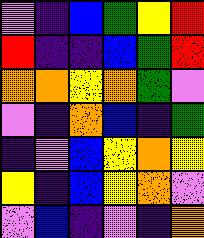[["violet", "indigo", "blue", "green", "yellow", "red"], ["red", "indigo", "indigo", "blue", "green", "red"], ["orange", "orange", "yellow", "orange", "green", "violet"], ["violet", "indigo", "orange", "blue", "indigo", "green"], ["indigo", "violet", "blue", "yellow", "orange", "yellow"], ["yellow", "indigo", "blue", "yellow", "orange", "violet"], ["violet", "blue", "indigo", "violet", "indigo", "orange"]]